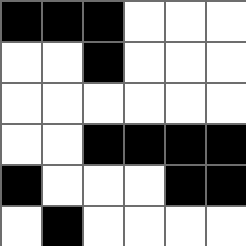[["black", "black", "black", "white", "white", "white"], ["white", "white", "black", "white", "white", "white"], ["white", "white", "white", "white", "white", "white"], ["white", "white", "black", "black", "black", "black"], ["black", "white", "white", "white", "black", "black"], ["white", "black", "white", "white", "white", "white"]]